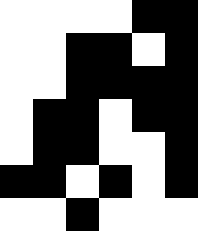[["white", "white", "white", "white", "black", "black"], ["white", "white", "black", "black", "white", "black"], ["white", "white", "black", "black", "black", "black"], ["white", "black", "black", "white", "black", "black"], ["white", "black", "black", "white", "white", "black"], ["black", "black", "white", "black", "white", "black"], ["white", "white", "black", "white", "white", "white"]]